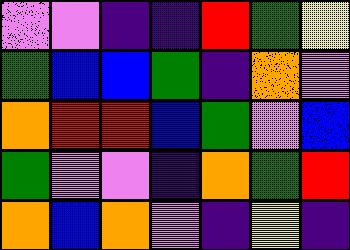[["violet", "violet", "indigo", "indigo", "red", "green", "yellow"], ["green", "blue", "blue", "green", "indigo", "orange", "violet"], ["orange", "red", "red", "blue", "green", "violet", "blue"], ["green", "violet", "violet", "indigo", "orange", "green", "red"], ["orange", "blue", "orange", "violet", "indigo", "yellow", "indigo"]]